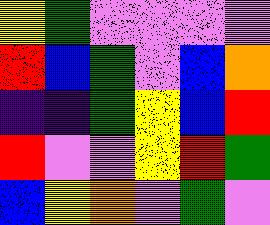[["yellow", "green", "violet", "violet", "violet", "violet"], ["red", "blue", "green", "violet", "blue", "orange"], ["indigo", "indigo", "green", "yellow", "blue", "red"], ["red", "violet", "violet", "yellow", "red", "green"], ["blue", "yellow", "orange", "violet", "green", "violet"]]